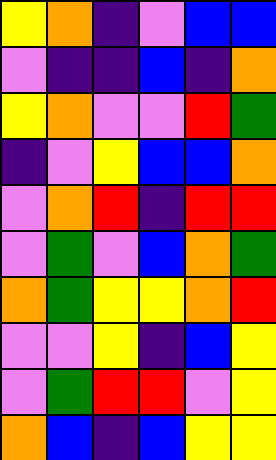[["yellow", "orange", "indigo", "violet", "blue", "blue"], ["violet", "indigo", "indigo", "blue", "indigo", "orange"], ["yellow", "orange", "violet", "violet", "red", "green"], ["indigo", "violet", "yellow", "blue", "blue", "orange"], ["violet", "orange", "red", "indigo", "red", "red"], ["violet", "green", "violet", "blue", "orange", "green"], ["orange", "green", "yellow", "yellow", "orange", "red"], ["violet", "violet", "yellow", "indigo", "blue", "yellow"], ["violet", "green", "red", "red", "violet", "yellow"], ["orange", "blue", "indigo", "blue", "yellow", "yellow"]]